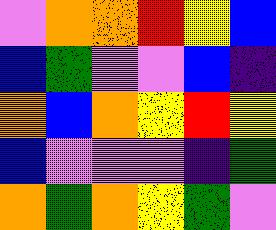[["violet", "orange", "orange", "red", "yellow", "blue"], ["blue", "green", "violet", "violet", "blue", "indigo"], ["orange", "blue", "orange", "yellow", "red", "yellow"], ["blue", "violet", "violet", "violet", "indigo", "green"], ["orange", "green", "orange", "yellow", "green", "violet"]]